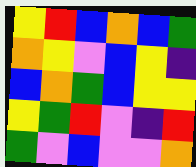[["yellow", "red", "blue", "orange", "blue", "green"], ["orange", "yellow", "violet", "blue", "yellow", "indigo"], ["blue", "orange", "green", "blue", "yellow", "yellow"], ["yellow", "green", "red", "violet", "indigo", "red"], ["green", "violet", "blue", "violet", "violet", "orange"]]